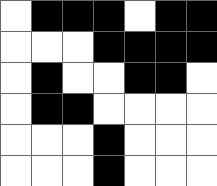[["white", "black", "black", "black", "white", "black", "black"], ["white", "white", "white", "black", "black", "black", "black"], ["white", "black", "white", "white", "black", "black", "white"], ["white", "black", "black", "white", "white", "white", "white"], ["white", "white", "white", "black", "white", "white", "white"], ["white", "white", "white", "black", "white", "white", "white"]]